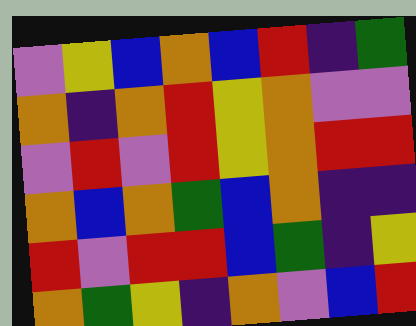[["violet", "yellow", "blue", "orange", "blue", "red", "indigo", "green"], ["orange", "indigo", "orange", "red", "yellow", "orange", "violet", "violet"], ["violet", "red", "violet", "red", "yellow", "orange", "red", "red"], ["orange", "blue", "orange", "green", "blue", "orange", "indigo", "indigo"], ["red", "violet", "red", "red", "blue", "green", "indigo", "yellow"], ["orange", "green", "yellow", "indigo", "orange", "violet", "blue", "red"]]